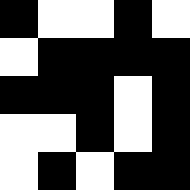[["black", "white", "white", "black", "white"], ["white", "black", "black", "black", "black"], ["black", "black", "black", "white", "black"], ["white", "white", "black", "white", "black"], ["white", "black", "white", "black", "black"]]